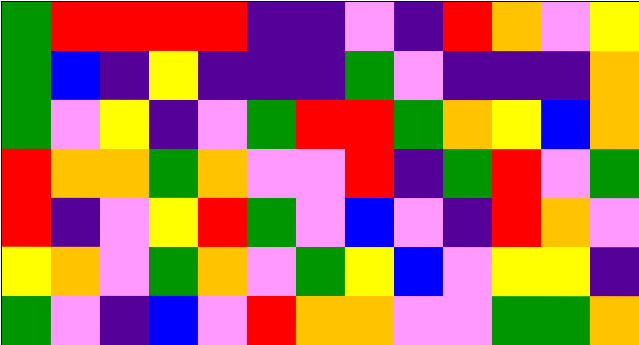[["green", "red", "red", "red", "red", "indigo", "indigo", "violet", "indigo", "red", "orange", "violet", "yellow"], ["green", "blue", "indigo", "yellow", "indigo", "indigo", "indigo", "green", "violet", "indigo", "indigo", "indigo", "orange"], ["green", "violet", "yellow", "indigo", "violet", "green", "red", "red", "green", "orange", "yellow", "blue", "orange"], ["red", "orange", "orange", "green", "orange", "violet", "violet", "red", "indigo", "green", "red", "violet", "green"], ["red", "indigo", "violet", "yellow", "red", "green", "violet", "blue", "violet", "indigo", "red", "orange", "violet"], ["yellow", "orange", "violet", "green", "orange", "violet", "green", "yellow", "blue", "violet", "yellow", "yellow", "indigo"], ["green", "violet", "indigo", "blue", "violet", "red", "orange", "orange", "violet", "violet", "green", "green", "orange"]]